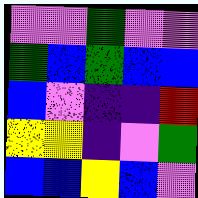[["violet", "violet", "green", "violet", "violet"], ["green", "blue", "green", "blue", "blue"], ["blue", "violet", "indigo", "indigo", "red"], ["yellow", "yellow", "indigo", "violet", "green"], ["blue", "blue", "yellow", "blue", "violet"]]